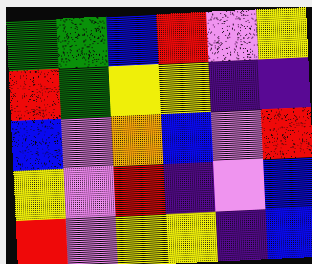[["green", "green", "blue", "red", "violet", "yellow"], ["red", "green", "yellow", "yellow", "indigo", "indigo"], ["blue", "violet", "orange", "blue", "violet", "red"], ["yellow", "violet", "red", "indigo", "violet", "blue"], ["red", "violet", "yellow", "yellow", "indigo", "blue"]]